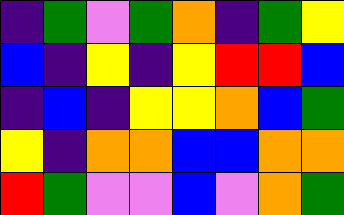[["indigo", "green", "violet", "green", "orange", "indigo", "green", "yellow"], ["blue", "indigo", "yellow", "indigo", "yellow", "red", "red", "blue"], ["indigo", "blue", "indigo", "yellow", "yellow", "orange", "blue", "green"], ["yellow", "indigo", "orange", "orange", "blue", "blue", "orange", "orange"], ["red", "green", "violet", "violet", "blue", "violet", "orange", "green"]]